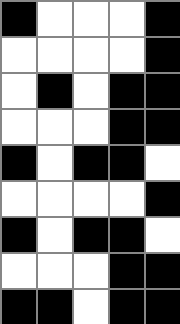[["black", "white", "white", "white", "black"], ["white", "white", "white", "white", "black"], ["white", "black", "white", "black", "black"], ["white", "white", "white", "black", "black"], ["black", "white", "black", "black", "white"], ["white", "white", "white", "white", "black"], ["black", "white", "black", "black", "white"], ["white", "white", "white", "black", "black"], ["black", "black", "white", "black", "black"]]